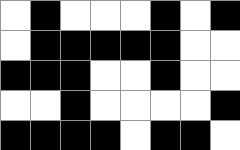[["white", "black", "white", "white", "white", "black", "white", "black"], ["white", "black", "black", "black", "black", "black", "white", "white"], ["black", "black", "black", "white", "white", "black", "white", "white"], ["white", "white", "black", "white", "white", "white", "white", "black"], ["black", "black", "black", "black", "white", "black", "black", "white"]]